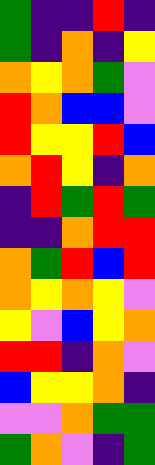[["green", "indigo", "indigo", "red", "indigo"], ["green", "indigo", "orange", "indigo", "yellow"], ["orange", "yellow", "orange", "green", "violet"], ["red", "orange", "blue", "blue", "violet"], ["red", "yellow", "yellow", "red", "blue"], ["orange", "red", "yellow", "indigo", "orange"], ["indigo", "red", "green", "red", "green"], ["indigo", "indigo", "orange", "red", "red"], ["orange", "green", "red", "blue", "red"], ["orange", "yellow", "orange", "yellow", "violet"], ["yellow", "violet", "blue", "yellow", "orange"], ["red", "red", "indigo", "orange", "violet"], ["blue", "yellow", "yellow", "orange", "indigo"], ["violet", "violet", "orange", "green", "green"], ["green", "orange", "violet", "indigo", "green"]]